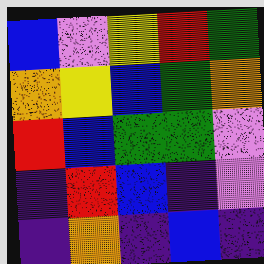[["blue", "violet", "yellow", "red", "green"], ["orange", "yellow", "blue", "green", "orange"], ["red", "blue", "green", "green", "violet"], ["indigo", "red", "blue", "indigo", "violet"], ["indigo", "orange", "indigo", "blue", "indigo"]]